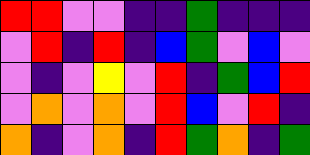[["red", "red", "violet", "violet", "indigo", "indigo", "green", "indigo", "indigo", "indigo"], ["violet", "red", "indigo", "red", "indigo", "blue", "green", "violet", "blue", "violet"], ["violet", "indigo", "violet", "yellow", "violet", "red", "indigo", "green", "blue", "red"], ["violet", "orange", "violet", "orange", "violet", "red", "blue", "violet", "red", "indigo"], ["orange", "indigo", "violet", "orange", "indigo", "red", "green", "orange", "indigo", "green"]]